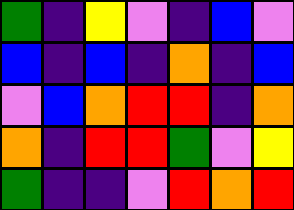[["green", "indigo", "yellow", "violet", "indigo", "blue", "violet"], ["blue", "indigo", "blue", "indigo", "orange", "indigo", "blue"], ["violet", "blue", "orange", "red", "red", "indigo", "orange"], ["orange", "indigo", "red", "red", "green", "violet", "yellow"], ["green", "indigo", "indigo", "violet", "red", "orange", "red"]]